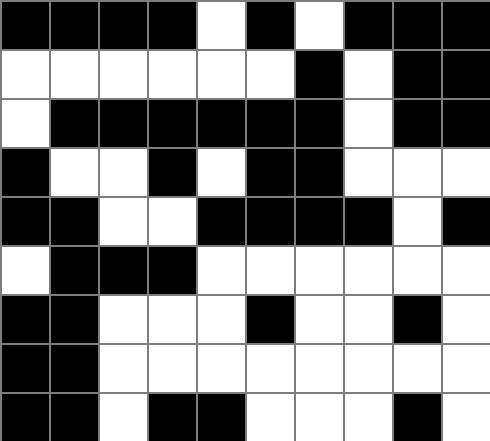[["black", "black", "black", "black", "white", "black", "white", "black", "black", "black"], ["white", "white", "white", "white", "white", "white", "black", "white", "black", "black"], ["white", "black", "black", "black", "black", "black", "black", "white", "black", "black"], ["black", "white", "white", "black", "white", "black", "black", "white", "white", "white"], ["black", "black", "white", "white", "black", "black", "black", "black", "white", "black"], ["white", "black", "black", "black", "white", "white", "white", "white", "white", "white"], ["black", "black", "white", "white", "white", "black", "white", "white", "black", "white"], ["black", "black", "white", "white", "white", "white", "white", "white", "white", "white"], ["black", "black", "white", "black", "black", "white", "white", "white", "black", "white"]]